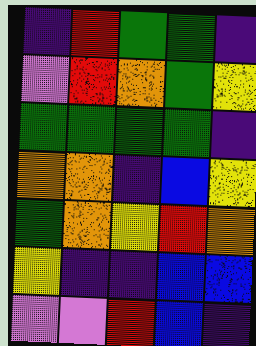[["indigo", "red", "green", "green", "indigo"], ["violet", "red", "orange", "green", "yellow"], ["green", "green", "green", "green", "indigo"], ["orange", "orange", "indigo", "blue", "yellow"], ["green", "orange", "yellow", "red", "orange"], ["yellow", "indigo", "indigo", "blue", "blue"], ["violet", "violet", "red", "blue", "indigo"]]